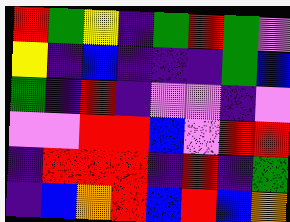[["red", "green", "yellow", "indigo", "green", "red", "green", "violet"], ["yellow", "indigo", "blue", "indigo", "indigo", "indigo", "green", "blue"], ["green", "indigo", "red", "indigo", "violet", "violet", "indigo", "violet"], ["violet", "violet", "red", "red", "blue", "violet", "red", "red"], ["indigo", "red", "red", "red", "indigo", "red", "indigo", "green"], ["indigo", "blue", "orange", "red", "blue", "red", "blue", "orange"]]